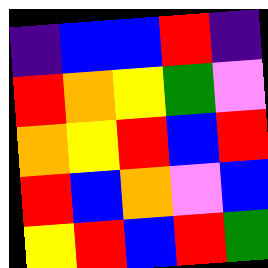[["indigo", "blue", "blue", "red", "indigo"], ["red", "orange", "yellow", "green", "violet"], ["orange", "yellow", "red", "blue", "red"], ["red", "blue", "orange", "violet", "blue"], ["yellow", "red", "blue", "red", "green"]]